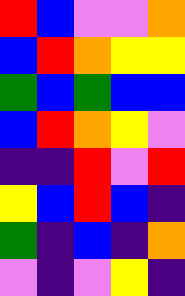[["red", "blue", "violet", "violet", "orange"], ["blue", "red", "orange", "yellow", "yellow"], ["green", "blue", "green", "blue", "blue"], ["blue", "red", "orange", "yellow", "violet"], ["indigo", "indigo", "red", "violet", "red"], ["yellow", "blue", "red", "blue", "indigo"], ["green", "indigo", "blue", "indigo", "orange"], ["violet", "indigo", "violet", "yellow", "indigo"]]